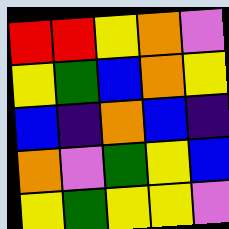[["red", "red", "yellow", "orange", "violet"], ["yellow", "green", "blue", "orange", "yellow"], ["blue", "indigo", "orange", "blue", "indigo"], ["orange", "violet", "green", "yellow", "blue"], ["yellow", "green", "yellow", "yellow", "violet"]]